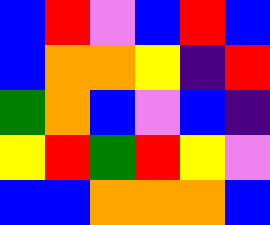[["blue", "red", "violet", "blue", "red", "blue"], ["blue", "orange", "orange", "yellow", "indigo", "red"], ["green", "orange", "blue", "violet", "blue", "indigo"], ["yellow", "red", "green", "red", "yellow", "violet"], ["blue", "blue", "orange", "orange", "orange", "blue"]]